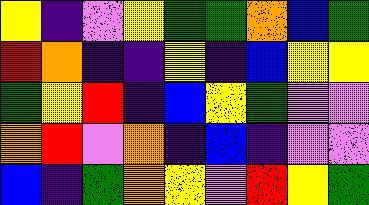[["yellow", "indigo", "violet", "yellow", "green", "green", "orange", "blue", "green"], ["red", "orange", "indigo", "indigo", "yellow", "indigo", "blue", "yellow", "yellow"], ["green", "yellow", "red", "indigo", "blue", "yellow", "green", "violet", "violet"], ["orange", "red", "violet", "orange", "indigo", "blue", "indigo", "violet", "violet"], ["blue", "indigo", "green", "orange", "yellow", "violet", "red", "yellow", "green"]]